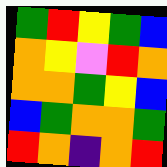[["green", "red", "yellow", "green", "blue"], ["orange", "yellow", "violet", "red", "orange"], ["orange", "orange", "green", "yellow", "blue"], ["blue", "green", "orange", "orange", "green"], ["red", "orange", "indigo", "orange", "red"]]